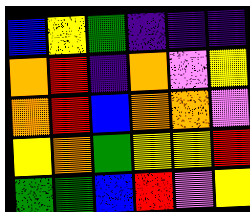[["blue", "yellow", "green", "indigo", "indigo", "indigo"], ["orange", "red", "indigo", "orange", "violet", "yellow"], ["orange", "red", "blue", "orange", "orange", "violet"], ["yellow", "orange", "green", "yellow", "yellow", "red"], ["green", "green", "blue", "red", "violet", "yellow"]]